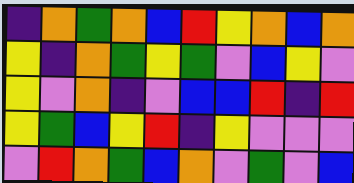[["indigo", "orange", "green", "orange", "blue", "red", "yellow", "orange", "blue", "orange"], ["yellow", "indigo", "orange", "green", "yellow", "green", "violet", "blue", "yellow", "violet"], ["yellow", "violet", "orange", "indigo", "violet", "blue", "blue", "red", "indigo", "red"], ["yellow", "green", "blue", "yellow", "red", "indigo", "yellow", "violet", "violet", "violet"], ["violet", "red", "orange", "green", "blue", "orange", "violet", "green", "violet", "blue"]]